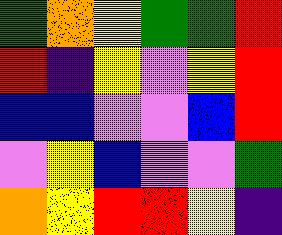[["green", "orange", "yellow", "green", "green", "red"], ["red", "indigo", "yellow", "violet", "yellow", "red"], ["blue", "blue", "violet", "violet", "blue", "red"], ["violet", "yellow", "blue", "violet", "violet", "green"], ["orange", "yellow", "red", "red", "yellow", "indigo"]]